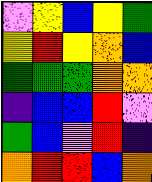[["violet", "yellow", "blue", "yellow", "green"], ["yellow", "red", "yellow", "orange", "blue"], ["green", "green", "green", "orange", "orange"], ["indigo", "blue", "blue", "red", "violet"], ["green", "blue", "violet", "red", "indigo"], ["orange", "red", "red", "blue", "orange"]]